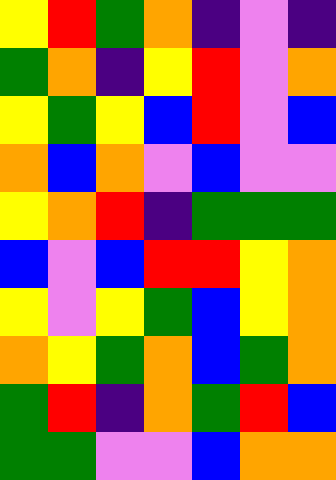[["yellow", "red", "green", "orange", "indigo", "violet", "indigo"], ["green", "orange", "indigo", "yellow", "red", "violet", "orange"], ["yellow", "green", "yellow", "blue", "red", "violet", "blue"], ["orange", "blue", "orange", "violet", "blue", "violet", "violet"], ["yellow", "orange", "red", "indigo", "green", "green", "green"], ["blue", "violet", "blue", "red", "red", "yellow", "orange"], ["yellow", "violet", "yellow", "green", "blue", "yellow", "orange"], ["orange", "yellow", "green", "orange", "blue", "green", "orange"], ["green", "red", "indigo", "orange", "green", "red", "blue"], ["green", "green", "violet", "violet", "blue", "orange", "orange"]]